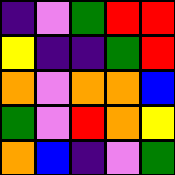[["indigo", "violet", "green", "red", "red"], ["yellow", "indigo", "indigo", "green", "red"], ["orange", "violet", "orange", "orange", "blue"], ["green", "violet", "red", "orange", "yellow"], ["orange", "blue", "indigo", "violet", "green"]]